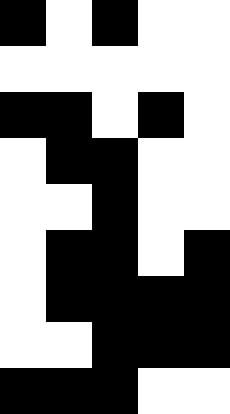[["black", "white", "black", "white", "white"], ["white", "white", "white", "white", "white"], ["black", "black", "white", "black", "white"], ["white", "black", "black", "white", "white"], ["white", "white", "black", "white", "white"], ["white", "black", "black", "white", "black"], ["white", "black", "black", "black", "black"], ["white", "white", "black", "black", "black"], ["black", "black", "black", "white", "white"]]